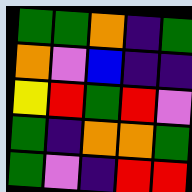[["green", "green", "orange", "indigo", "green"], ["orange", "violet", "blue", "indigo", "indigo"], ["yellow", "red", "green", "red", "violet"], ["green", "indigo", "orange", "orange", "green"], ["green", "violet", "indigo", "red", "red"]]